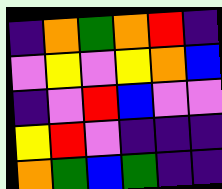[["indigo", "orange", "green", "orange", "red", "indigo"], ["violet", "yellow", "violet", "yellow", "orange", "blue"], ["indigo", "violet", "red", "blue", "violet", "violet"], ["yellow", "red", "violet", "indigo", "indigo", "indigo"], ["orange", "green", "blue", "green", "indigo", "indigo"]]